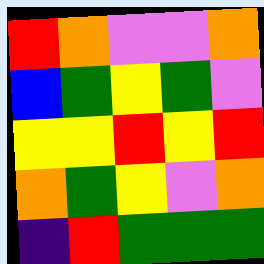[["red", "orange", "violet", "violet", "orange"], ["blue", "green", "yellow", "green", "violet"], ["yellow", "yellow", "red", "yellow", "red"], ["orange", "green", "yellow", "violet", "orange"], ["indigo", "red", "green", "green", "green"]]